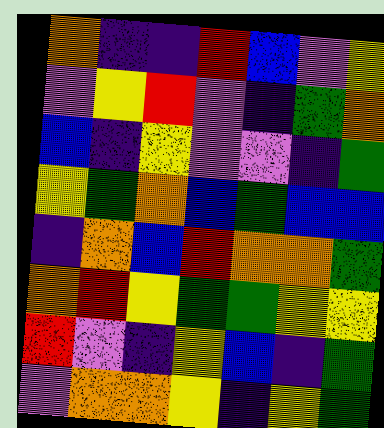[["orange", "indigo", "indigo", "red", "blue", "violet", "yellow"], ["violet", "yellow", "red", "violet", "indigo", "green", "orange"], ["blue", "indigo", "yellow", "violet", "violet", "indigo", "green"], ["yellow", "green", "orange", "blue", "green", "blue", "blue"], ["indigo", "orange", "blue", "red", "orange", "orange", "green"], ["orange", "red", "yellow", "green", "green", "yellow", "yellow"], ["red", "violet", "indigo", "yellow", "blue", "indigo", "green"], ["violet", "orange", "orange", "yellow", "indigo", "yellow", "green"]]